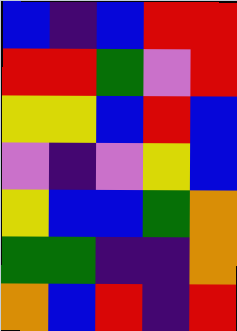[["blue", "indigo", "blue", "red", "red"], ["red", "red", "green", "violet", "red"], ["yellow", "yellow", "blue", "red", "blue"], ["violet", "indigo", "violet", "yellow", "blue"], ["yellow", "blue", "blue", "green", "orange"], ["green", "green", "indigo", "indigo", "orange"], ["orange", "blue", "red", "indigo", "red"]]